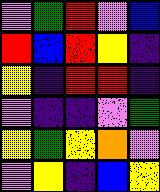[["violet", "green", "red", "violet", "blue"], ["red", "blue", "red", "yellow", "indigo"], ["yellow", "indigo", "red", "red", "indigo"], ["violet", "indigo", "indigo", "violet", "green"], ["yellow", "green", "yellow", "orange", "violet"], ["violet", "yellow", "indigo", "blue", "yellow"]]